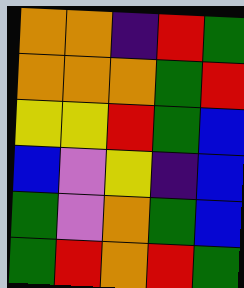[["orange", "orange", "indigo", "red", "green"], ["orange", "orange", "orange", "green", "red"], ["yellow", "yellow", "red", "green", "blue"], ["blue", "violet", "yellow", "indigo", "blue"], ["green", "violet", "orange", "green", "blue"], ["green", "red", "orange", "red", "green"]]